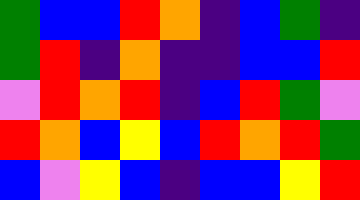[["green", "blue", "blue", "red", "orange", "indigo", "blue", "green", "indigo"], ["green", "red", "indigo", "orange", "indigo", "indigo", "blue", "blue", "red"], ["violet", "red", "orange", "red", "indigo", "blue", "red", "green", "violet"], ["red", "orange", "blue", "yellow", "blue", "red", "orange", "red", "green"], ["blue", "violet", "yellow", "blue", "indigo", "blue", "blue", "yellow", "red"]]